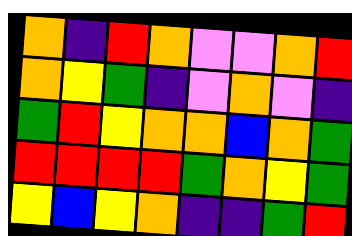[["orange", "indigo", "red", "orange", "violet", "violet", "orange", "red"], ["orange", "yellow", "green", "indigo", "violet", "orange", "violet", "indigo"], ["green", "red", "yellow", "orange", "orange", "blue", "orange", "green"], ["red", "red", "red", "red", "green", "orange", "yellow", "green"], ["yellow", "blue", "yellow", "orange", "indigo", "indigo", "green", "red"]]